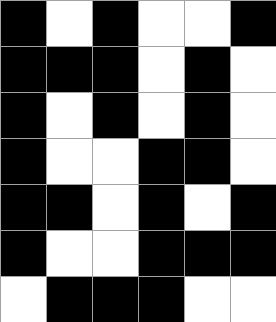[["black", "white", "black", "white", "white", "black"], ["black", "black", "black", "white", "black", "white"], ["black", "white", "black", "white", "black", "white"], ["black", "white", "white", "black", "black", "white"], ["black", "black", "white", "black", "white", "black"], ["black", "white", "white", "black", "black", "black"], ["white", "black", "black", "black", "white", "white"]]